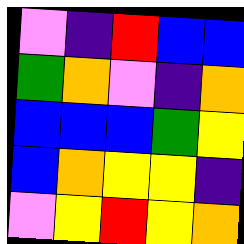[["violet", "indigo", "red", "blue", "blue"], ["green", "orange", "violet", "indigo", "orange"], ["blue", "blue", "blue", "green", "yellow"], ["blue", "orange", "yellow", "yellow", "indigo"], ["violet", "yellow", "red", "yellow", "orange"]]